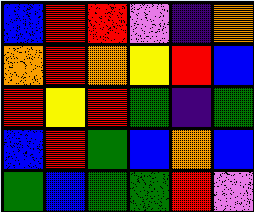[["blue", "red", "red", "violet", "indigo", "orange"], ["orange", "red", "orange", "yellow", "red", "blue"], ["red", "yellow", "red", "green", "indigo", "green"], ["blue", "red", "green", "blue", "orange", "blue"], ["green", "blue", "green", "green", "red", "violet"]]